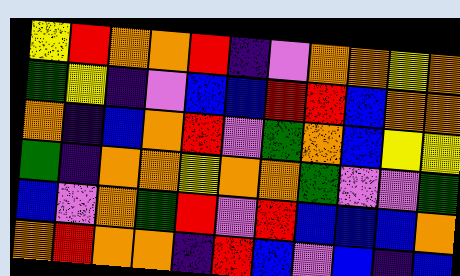[["yellow", "red", "orange", "orange", "red", "indigo", "violet", "orange", "orange", "yellow", "orange"], ["green", "yellow", "indigo", "violet", "blue", "blue", "red", "red", "blue", "orange", "orange"], ["orange", "indigo", "blue", "orange", "red", "violet", "green", "orange", "blue", "yellow", "yellow"], ["green", "indigo", "orange", "orange", "yellow", "orange", "orange", "green", "violet", "violet", "green"], ["blue", "violet", "orange", "green", "red", "violet", "red", "blue", "blue", "blue", "orange"], ["orange", "red", "orange", "orange", "indigo", "red", "blue", "violet", "blue", "indigo", "blue"]]